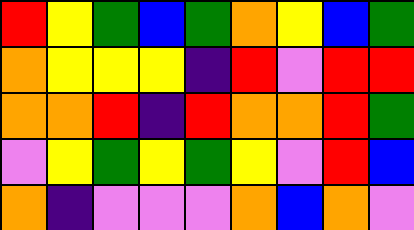[["red", "yellow", "green", "blue", "green", "orange", "yellow", "blue", "green"], ["orange", "yellow", "yellow", "yellow", "indigo", "red", "violet", "red", "red"], ["orange", "orange", "red", "indigo", "red", "orange", "orange", "red", "green"], ["violet", "yellow", "green", "yellow", "green", "yellow", "violet", "red", "blue"], ["orange", "indigo", "violet", "violet", "violet", "orange", "blue", "orange", "violet"]]